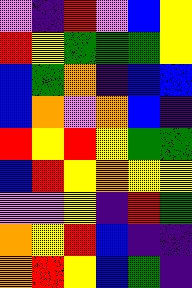[["violet", "indigo", "red", "violet", "blue", "yellow"], ["red", "yellow", "green", "green", "green", "yellow"], ["blue", "green", "orange", "indigo", "blue", "blue"], ["blue", "orange", "violet", "orange", "blue", "indigo"], ["red", "yellow", "red", "yellow", "green", "green"], ["blue", "red", "yellow", "orange", "yellow", "yellow"], ["violet", "violet", "yellow", "indigo", "red", "green"], ["orange", "yellow", "red", "blue", "indigo", "indigo"], ["orange", "red", "yellow", "blue", "green", "indigo"]]